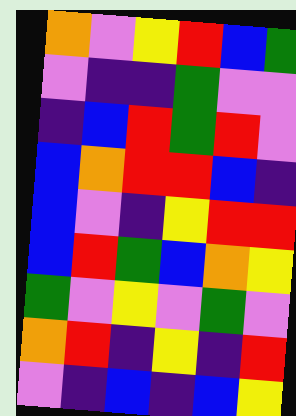[["orange", "violet", "yellow", "red", "blue", "green"], ["violet", "indigo", "indigo", "green", "violet", "violet"], ["indigo", "blue", "red", "green", "red", "violet"], ["blue", "orange", "red", "red", "blue", "indigo"], ["blue", "violet", "indigo", "yellow", "red", "red"], ["blue", "red", "green", "blue", "orange", "yellow"], ["green", "violet", "yellow", "violet", "green", "violet"], ["orange", "red", "indigo", "yellow", "indigo", "red"], ["violet", "indigo", "blue", "indigo", "blue", "yellow"]]